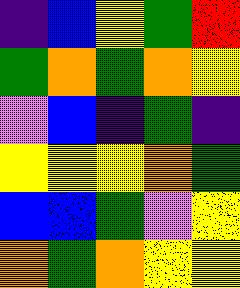[["indigo", "blue", "yellow", "green", "red"], ["green", "orange", "green", "orange", "yellow"], ["violet", "blue", "indigo", "green", "indigo"], ["yellow", "yellow", "yellow", "orange", "green"], ["blue", "blue", "green", "violet", "yellow"], ["orange", "green", "orange", "yellow", "yellow"]]